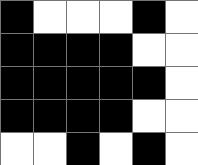[["black", "white", "white", "white", "black", "white"], ["black", "black", "black", "black", "white", "white"], ["black", "black", "black", "black", "black", "white"], ["black", "black", "black", "black", "white", "white"], ["white", "white", "black", "white", "black", "white"]]